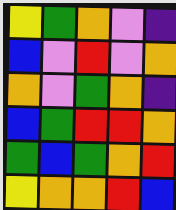[["yellow", "green", "orange", "violet", "indigo"], ["blue", "violet", "red", "violet", "orange"], ["orange", "violet", "green", "orange", "indigo"], ["blue", "green", "red", "red", "orange"], ["green", "blue", "green", "orange", "red"], ["yellow", "orange", "orange", "red", "blue"]]